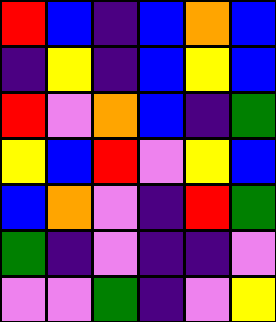[["red", "blue", "indigo", "blue", "orange", "blue"], ["indigo", "yellow", "indigo", "blue", "yellow", "blue"], ["red", "violet", "orange", "blue", "indigo", "green"], ["yellow", "blue", "red", "violet", "yellow", "blue"], ["blue", "orange", "violet", "indigo", "red", "green"], ["green", "indigo", "violet", "indigo", "indigo", "violet"], ["violet", "violet", "green", "indigo", "violet", "yellow"]]